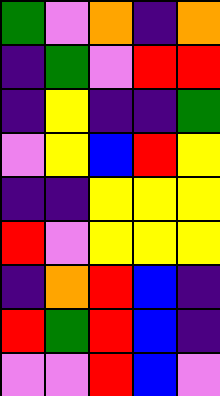[["green", "violet", "orange", "indigo", "orange"], ["indigo", "green", "violet", "red", "red"], ["indigo", "yellow", "indigo", "indigo", "green"], ["violet", "yellow", "blue", "red", "yellow"], ["indigo", "indigo", "yellow", "yellow", "yellow"], ["red", "violet", "yellow", "yellow", "yellow"], ["indigo", "orange", "red", "blue", "indigo"], ["red", "green", "red", "blue", "indigo"], ["violet", "violet", "red", "blue", "violet"]]